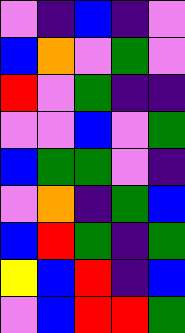[["violet", "indigo", "blue", "indigo", "violet"], ["blue", "orange", "violet", "green", "violet"], ["red", "violet", "green", "indigo", "indigo"], ["violet", "violet", "blue", "violet", "green"], ["blue", "green", "green", "violet", "indigo"], ["violet", "orange", "indigo", "green", "blue"], ["blue", "red", "green", "indigo", "green"], ["yellow", "blue", "red", "indigo", "blue"], ["violet", "blue", "red", "red", "green"]]